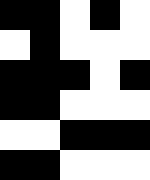[["black", "black", "white", "black", "white"], ["white", "black", "white", "white", "white"], ["black", "black", "black", "white", "black"], ["black", "black", "white", "white", "white"], ["white", "white", "black", "black", "black"], ["black", "black", "white", "white", "white"]]